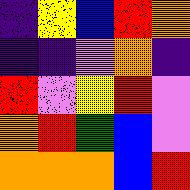[["indigo", "yellow", "blue", "red", "orange"], ["indigo", "indigo", "violet", "orange", "indigo"], ["red", "violet", "yellow", "red", "violet"], ["orange", "red", "green", "blue", "violet"], ["orange", "orange", "orange", "blue", "red"]]